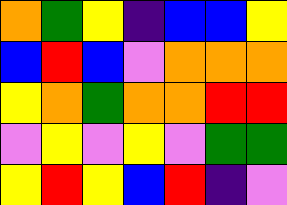[["orange", "green", "yellow", "indigo", "blue", "blue", "yellow"], ["blue", "red", "blue", "violet", "orange", "orange", "orange"], ["yellow", "orange", "green", "orange", "orange", "red", "red"], ["violet", "yellow", "violet", "yellow", "violet", "green", "green"], ["yellow", "red", "yellow", "blue", "red", "indigo", "violet"]]